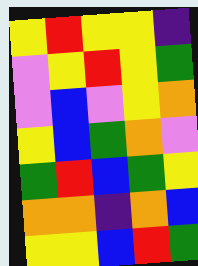[["yellow", "red", "yellow", "yellow", "indigo"], ["violet", "yellow", "red", "yellow", "green"], ["violet", "blue", "violet", "yellow", "orange"], ["yellow", "blue", "green", "orange", "violet"], ["green", "red", "blue", "green", "yellow"], ["orange", "orange", "indigo", "orange", "blue"], ["yellow", "yellow", "blue", "red", "green"]]